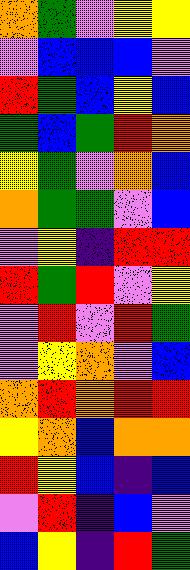[["orange", "green", "violet", "yellow", "yellow"], ["violet", "blue", "blue", "blue", "violet"], ["red", "green", "blue", "yellow", "blue"], ["green", "blue", "green", "red", "orange"], ["yellow", "green", "violet", "orange", "blue"], ["orange", "green", "green", "violet", "blue"], ["violet", "yellow", "indigo", "red", "red"], ["red", "green", "red", "violet", "yellow"], ["violet", "red", "violet", "red", "green"], ["violet", "yellow", "orange", "violet", "blue"], ["orange", "red", "orange", "red", "red"], ["yellow", "orange", "blue", "orange", "orange"], ["red", "yellow", "blue", "indigo", "blue"], ["violet", "red", "indigo", "blue", "violet"], ["blue", "yellow", "indigo", "red", "green"]]